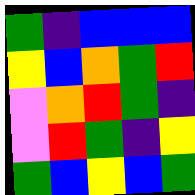[["green", "indigo", "blue", "blue", "blue"], ["yellow", "blue", "orange", "green", "red"], ["violet", "orange", "red", "green", "indigo"], ["violet", "red", "green", "indigo", "yellow"], ["green", "blue", "yellow", "blue", "green"]]